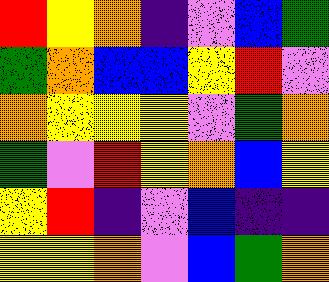[["red", "yellow", "orange", "indigo", "violet", "blue", "green"], ["green", "orange", "blue", "blue", "yellow", "red", "violet"], ["orange", "yellow", "yellow", "yellow", "violet", "green", "orange"], ["green", "violet", "red", "yellow", "orange", "blue", "yellow"], ["yellow", "red", "indigo", "violet", "blue", "indigo", "indigo"], ["yellow", "yellow", "orange", "violet", "blue", "green", "orange"]]